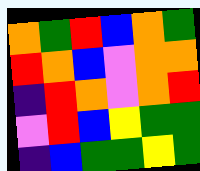[["orange", "green", "red", "blue", "orange", "green"], ["red", "orange", "blue", "violet", "orange", "orange"], ["indigo", "red", "orange", "violet", "orange", "red"], ["violet", "red", "blue", "yellow", "green", "green"], ["indigo", "blue", "green", "green", "yellow", "green"]]